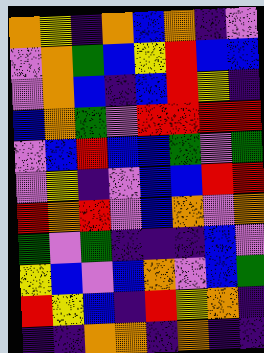[["orange", "yellow", "indigo", "orange", "blue", "orange", "indigo", "violet"], ["violet", "orange", "green", "blue", "yellow", "red", "blue", "blue"], ["violet", "orange", "blue", "indigo", "blue", "red", "yellow", "indigo"], ["blue", "orange", "green", "violet", "red", "red", "red", "red"], ["violet", "blue", "red", "blue", "blue", "green", "violet", "green"], ["violet", "yellow", "indigo", "violet", "blue", "blue", "red", "red"], ["red", "orange", "red", "violet", "blue", "orange", "violet", "orange"], ["green", "violet", "green", "indigo", "indigo", "indigo", "blue", "violet"], ["yellow", "blue", "violet", "blue", "orange", "violet", "blue", "green"], ["red", "yellow", "blue", "indigo", "red", "yellow", "orange", "indigo"], ["indigo", "indigo", "orange", "orange", "indigo", "orange", "indigo", "indigo"]]